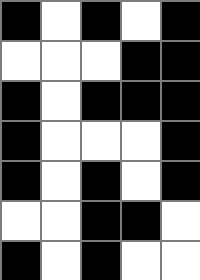[["black", "white", "black", "white", "black"], ["white", "white", "white", "black", "black"], ["black", "white", "black", "black", "black"], ["black", "white", "white", "white", "black"], ["black", "white", "black", "white", "black"], ["white", "white", "black", "black", "white"], ["black", "white", "black", "white", "white"]]